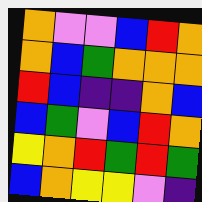[["orange", "violet", "violet", "blue", "red", "orange"], ["orange", "blue", "green", "orange", "orange", "orange"], ["red", "blue", "indigo", "indigo", "orange", "blue"], ["blue", "green", "violet", "blue", "red", "orange"], ["yellow", "orange", "red", "green", "red", "green"], ["blue", "orange", "yellow", "yellow", "violet", "indigo"]]